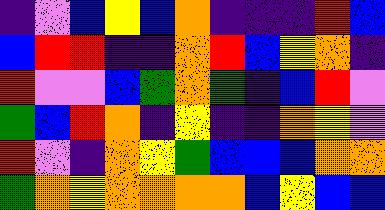[["indigo", "violet", "blue", "yellow", "blue", "orange", "indigo", "indigo", "indigo", "red", "blue"], ["blue", "red", "red", "indigo", "indigo", "orange", "red", "blue", "yellow", "orange", "indigo"], ["red", "violet", "violet", "blue", "green", "orange", "green", "indigo", "blue", "red", "violet"], ["green", "blue", "red", "orange", "indigo", "yellow", "indigo", "indigo", "orange", "yellow", "violet"], ["red", "violet", "indigo", "orange", "yellow", "green", "blue", "blue", "blue", "orange", "orange"], ["green", "orange", "yellow", "orange", "orange", "orange", "orange", "blue", "yellow", "blue", "blue"]]